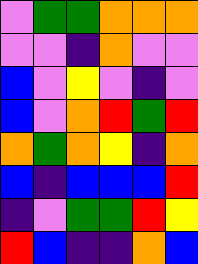[["violet", "green", "green", "orange", "orange", "orange"], ["violet", "violet", "indigo", "orange", "violet", "violet"], ["blue", "violet", "yellow", "violet", "indigo", "violet"], ["blue", "violet", "orange", "red", "green", "red"], ["orange", "green", "orange", "yellow", "indigo", "orange"], ["blue", "indigo", "blue", "blue", "blue", "red"], ["indigo", "violet", "green", "green", "red", "yellow"], ["red", "blue", "indigo", "indigo", "orange", "blue"]]